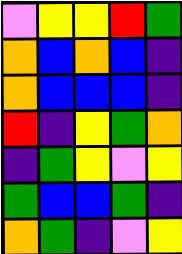[["violet", "yellow", "yellow", "red", "green"], ["orange", "blue", "orange", "blue", "indigo"], ["orange", "blue", "blue", "blue", "indigo"], ["red", "indigo", "yellow", "green", "orange"], ["indigo", "green", "yellow", "violet", "yellow"], ["green", "blue", "blue", "green", "indigo"], ["orange", "green", "indigo", "violet", "yellow"]]